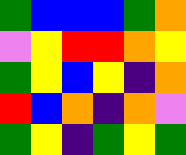[["green", "blue", "blue", "blue", "green", "orange"], ["violet", "yellow", "red", "red", "orange", "yellow"], ["green", "yellow", "blue", "yellow", "indigo", "orange"], ["red", "blue", "orange", "indigo", "orange", "violet"], ["green", "yellow", "indigo", "green", "yellow", "green"]]